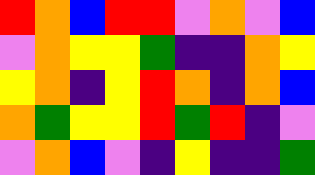[["red", "orange", "blue", "red", "red", "violet", "orange", "violet", "blue"], ["violet", "orange", "yellow", "yellow", "green", "indigo", "indigo", "orange", "yellow"], ["yellow", "orange", "indigo", "yellow", "red", "orange", "indigo", "orange", "blue"], ["orange", "green", "yellow", "yellow", "red", "green", "red", "indigo", "violet"], ["violet", "orange", "blue", "violet", "indigo", "yellow", "indigo", "indigo", "green"]]